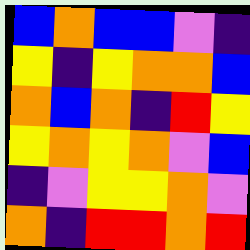[["blue", "orange", "blue", "blue", "violet", "indigo"], ["yellow", "indigo", "yellow", "orange", "orange", "blue"], ["orange", "blue", "orange", "indigo", "red", "yellow"], ["yellow", "orange", "yellow", "orange", "violet", "blue"], ["indigo", "violet", "yellow", "yellow", "orange", "violet"], ["orange", "indigo", "red", "red", "orange", "red"]]